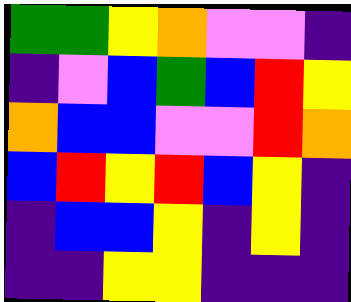[["green", "green", "yellow", "orange", "violet", "violet", "indigo"], ["indigo", "violet", "blue", "green", "blue", "red", "yellow"], ["orange", "blue", "blue", "violet", "violet", "red", "orange"], ["blue", "red", "yellow", "red", "blue", "yellow", "indigo"], ["indigo", "blue", "blue", "yellow", "indigo", "yellow", "indigo"], ["indigo", "indigo", "yellow", "yellow", "indigo", "indigo", "indigo"]]